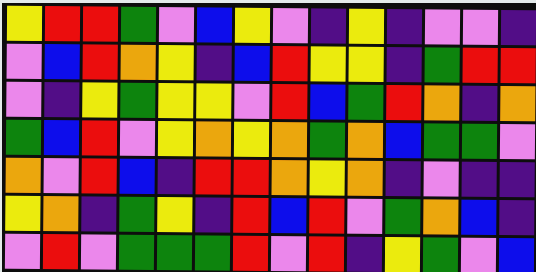[["yellow", "red", "red", "green", "violet", "blue", "yellow", "violet", "indigo", "yellow", "indigo", "violet", "violet", "indigo"], ["violet", "blue", "red", "orange", "yellow", "indigo", "blue", "red", "yellow", "yellow", "indigo", "green", "red", "red"], ["violet", "indigo", "yellow", "green", "yellow", "yellow", "violet", "red", "blue", "green", "red", "orange", "indigo", "orange"], ["green", "blue", "red", "violet", "yellow", "orange", "yellow", "orange", "green", "orange", "blue", "green", "green", "violet"], ["orange", "violet", "red", "blue", "indigo", "red", "red", "orange", "yellow", "orange", "indigo", "violet", "indigo", "indigo"], ["yellow", "orange", "indigo", "green", "yellow", "indigo", "red", "blue", "red", "violet", "green", "orange", "blue", "indigo"], ["violet", "red", "violet", "green", "green", "green", "red", "violet", "red", "indigo", "yellow", "green", "violet", "blue"]]